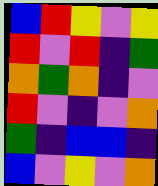[["blue", "red", "yellow", "violet", "yellow"], ["red", "violet", "red", "indigo", "green"], ["orange", "green", "orange", "indigo", "violet"], ["red", "violet", "indigo", "violet", "orange"], ["green", "indigo", "blue", "blue", "indigo"], ["blue", "violet", "yellow", "violet", "orange"]]